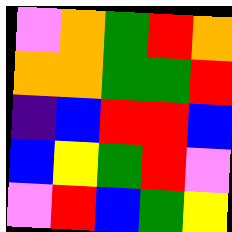[["violet", "orange", "green", "red", "orange"], ["orange", "orange", "green", "green", "red"], ["indigo", "blue", "red", "red", "blue"], ["blue", "yellow", "green", "red", "violet"], ["violet", "red", "blue", "green", "yellow"]]